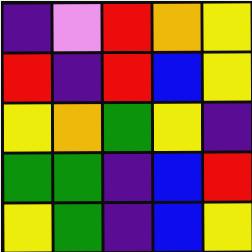[["indigo", "violet", "red", "orange", "yellow"], ["red", "indigo", "red", "blue", "yellow"], ["yellow", "orange", "green", "yellow", "indigo"], ["green", "green", "indigo", "blue", "red"], ["yellow", "green", "indigo", "blue", "yellow"]]